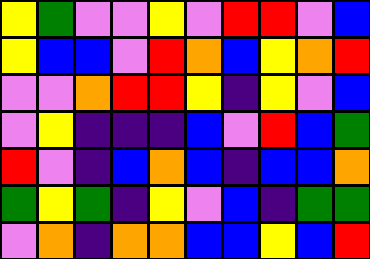[["yellow", "green", "violet", "violet", "yellow", "violet", "red", "red", "violet", "blue"], ["yellow", "blue", "blue", "violet", "red", "orange", "blue", "yellow", "orange", "red"], ["violet", "violet", "orange", "red", "red", "yellow", "indigo", "yellow", "violet", "blue"], ["violet", "yellow", "indigo", "indigo", "indigo", "blue", "violet", "red", "blue", "green"], ["red", "violet", "indigo", "blue", "orange", "blue", "indigo", "blue", "blue", "orange"], ["green", "yellow", "green", "indigo", "yellow", "violet", "blue", "indigo", "green", "green"], ["violet", "orange", "indigo", "orange", "orange", "blue", "blue", "yellow", "blue", "red"]]